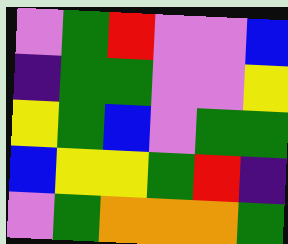[["violet", "green", "red", "violet", "violet", "blue"], ["indigo", "green", "green", "violet", "violet", "yellow"], ["yellow", "green", "blue", "violet", "green", "green"], ["blue", "yellow", "yellow", "green", "red", "indigo"], ["violet", "green", "orange", "orange", "orange", "green"]]